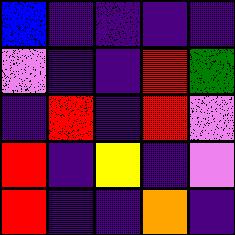[["blue", "indigo", "indigo", "indigo", "indigo"], ["violet", "indigo", "indigo", "red", "green"], ["indigo", "red", "indigo", "red", "violet"], ["red", "indigo", "yellow", "indigo", "violet"], ["red", "indigo", "indigo", "orange", "indigo"]]